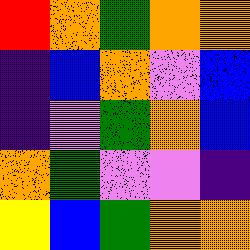[["red", "orange", "green", "orange", "orange"], ["indigo", "blue", "orange", "violet", "blue"], ["indigo", "violet", "green", "orange", "blue"], ["orange", "green", "violet", "violet", "indigo"], ["yellow", "blue", "green", "orange", "orange"]]